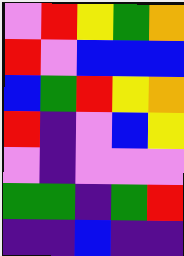[["violet", "red", "yellow", "green", "orange"], ["red", "violet", "blue", "blue", "blue"], ["blue", "green", "red", "yellow", "orange"], ["red", "indigo", "violet", "blue", "yellow"], ["violet", "indigo", "violet", "violet", "violet"], ["green", "green", "indigo", "green", "red"], ["indigo", "indigo", "blue", "indigo", "indigo"]]